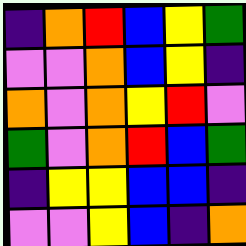[["indigo", "orange", "red", "blue", "yellow", "green"], ["violet", "violet", "orange", "blue", "yellow", "indigo"], ["orange", "violet", "orange", "yellow", "red", "violet"], ["green", "violet", "orange", "red", "blue", "green"], ["indigo", "yellow", "yellow", "blue", "blue", "indigo"], ["violet", "violet", "yellow", "blue", "indigo", "orange"]]